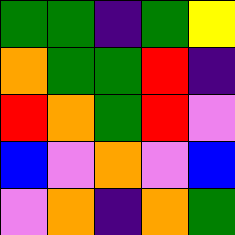[["green", "green", "indigo", "green", "yellow"], ["orange", "green", "green", "red", "indigo"], ["red", "orange", "green", "red", "violet"], ["blue", "violet", "orange", "violet", "blue"], ["violet", "orange", "indigo", "orange", "green"]]